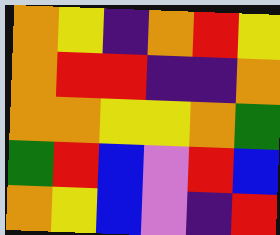[["orange", "yellow", "indigo", "orange", "red", "yellow"], ["orange", "red", "red", "indigo", "indigo", "orange"], ["orange", "orange", "yellow", "yellow", "orange", "green"], ["green", "red", "blue", "violet", "red", "blue"], ["orange", "yellow", "blue", "violet", "indigo", "red"]]